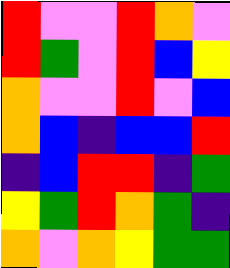[["red", "violet", "violet", "red", "orange", "violet"], ["red", "green", "violet", "red", "blue", "yellow"], ["orange", "violet", "violet", "red", "violet", "blue"], ["orange", "blue", "indigo", "blue", "blue", "red"], ["indigo", "blue", "red", "red", "indigo", "green"], ["yellow", "green", "red", "orange", "green", "indigo"], ["orange", "violet", "orange", "yellow", "green", "green"]]